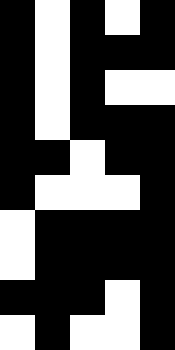[["black", "white", "black", "white", "black"], ["black", "white", "black", "black", "black"], ["black", "white", "black", "white", "white"], ["black", "white", "black", "black", "black"], ["black", "black", "white", "black", "black"], ["black", "white", "white", "white", "black"], ["white", "black", "black", "black", "black"], ["white", "black", "black", "black", "black"], ["black", "black", "black", "white", "black"], ["white", "black", "white", "white", "black"]]